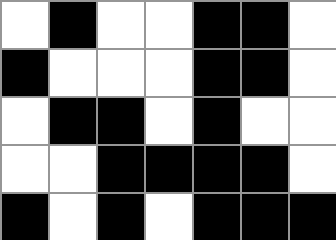[["white", "black", "white", "white", "black", "black", "white"], ["black", "white", "white", "white", "black", "black", "white"], ["white", "black", "black", "white", "black", "white", "white"], ["white", "white", "black", "black", "black", "black", "white"], ["black", "white", "black", "white", "black", "black", "black"]]